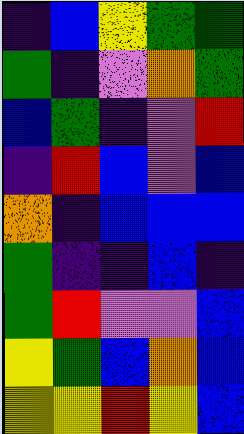[["indigo", "blue", "yellow", "green", "green"], ["green", "indigo", "violet", "orange", "green"], ["blue", "green", "indigo", "violet", "red"], ["indigo", "red", "blue", "violet", "blue"], ["orange", "indigo", "blue", "blue", "blue"], ["green", "indigo", "indigo", "blue", "indigo"], ["green", "red", "violet", "violet", "blue"], ["yellow", "green", "blue", "orange", "blue"], ["yellow", "yellow", "red", "yellow", "blue"]]